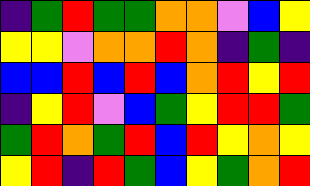[["indigo", "green", "red", "green", "green", "orange", "orange", "violet", "blue", "yellow"], ["yellow", "yellow", "violet", "orange", "orange", "red", "orange", "indigo", "green", "indigo"], ["blue", "blue", "red", "blue", "red", "blue", "orange", "red", "yellow", "red"], ["indigo", "yellow", "red", "violet", "blue", "green", "yellow", "red", "red", "green"], ["green", "red", "orange", "green", "red", "blue", "red", "yellow", "orange", "yellow"], ["yellow", "red", "indigo", "red", "green", "blue", "yellow", "green", "orange", "red"]]